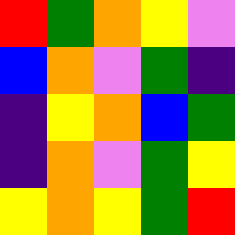[["red", "green", "orange", "yellow", "violet"], ["blue", "orange", "violet", "green", "indigo"], ["indigo", "yellow", "orange", "blue", "green"], ["indigo", "orange", "violet", "green", "yellow"], ["yellow", "orange", "yellow", "green", "red"]]